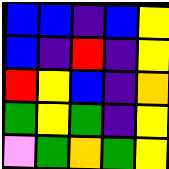[["blue", "blue", "indigo", "blue", "yellow"], ["blue", "indigo", "red", "indigo", "yellow"], ["red", "yellow", "blue", "indigo", "orange"], ["green", "yellow", "green", "indigo", "yellow"], ["violet", "green", "orange", "green", "yellow"]]